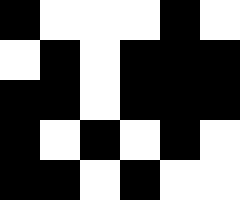[["black", "white", "white", "white", "black", "white"], ["white", "black", "white", "black", "black", "black"], ["black", "black", "white", "black", "black", "black"], ["black", "white", "black", "white", "black", "white"], ["black", "black", "white", "black", "white", "white"]]